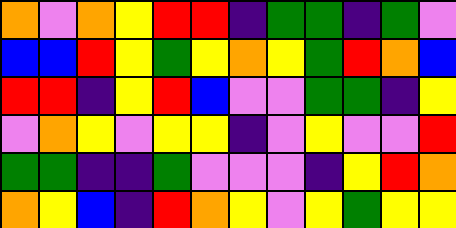[["orange", "violet", "orange", "yellow", "red", "red", "indigo", "green", "green", "indigo", "green", "violet"], ["blue", "blue", "red", "yellow", "green", "yellow", "orange", "yellow", "green", "red", "orange", "blue"], ["red", "red", "indigo", "yellow", "red", "blue", "violet", "violet", "green", "green", "indigo", "yellow"], ["violet", "orange", "yellow", "violet", "yellow", "yellow", "indigo", "violet", "yellow", "violet", "violet", "red"], ["green", "green", "indigo", "indigo", "green", "violet", "violet", "violet", "indigo", "yellow", "red", "orange"], ["orange", "yellow", "blue", "indigo", "red", "orange", "yellow", "violet", "yellow", "green", "yellow", "yellow"]]